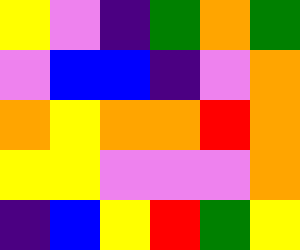[["yellow", "violet", "indigo", "green", "orange", "green"], ["violet", "blue", "blue", "indigo", "violet", "orange"], ["orange", "yellow", "orange", "orange", "red", "orange"], ["yellow", "yellow", "violet", "violet", "violet", "orange"], ["indigo", "blue", "yellow", "red", "green", "yellow"]]